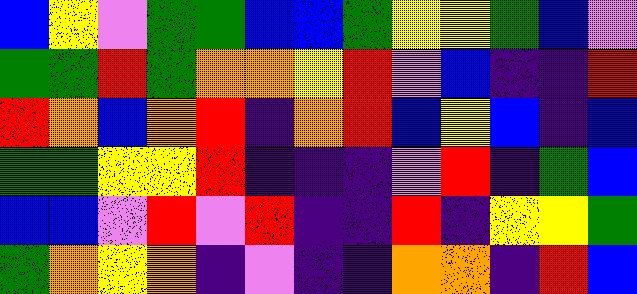[["blue", "yellow", "violet", "green", "green", "blue", "blue", "green", "yellow", "yellow", "green", "blue", "violet"], ["green", "green", "red", "green", "orange", "orange", "yellow", "red", "violet", "blue", "indigo", "indigo", "red"], ["red", "orange", "blue", "orange", "red", "indigo", "orange", "red", "blue", "yellow", "blue", "indigo", "blue"], ["green", "green", "yellow", "yellow", "red", "indigo", "indigo", "indigo", "violet", "red", "indigo", "green", "blue"], ["blue", "blue", "violet", "red", "violet", "red", "indigo", "indigo", "red", "indigo", "yellow", "yellow", "green"], ["green", "orange", "yellow", "orange", "indigo", "violet", "indigo", "indigo", "orange", "orange", "indigo", "red", "blue"]]